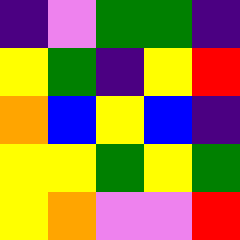[["indigo", "violet", "green", "green", "indigo"], ["yellow", "green", "indigo", "yellow", "red"], ["orange", "blue", "yellow", "blue", "indigo"], ["yellow", "yellow", "green", "yellow", "green"], ["yellow", "orange", "violet", "violet", "red"]]